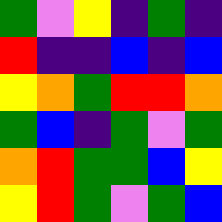[["green", "violet", "yellow", "indigo", "green", "indigo"], ["red", "indigo", "indigo", "blue", "indigo", "blue"], ["yellow", "orange", "green", "red", "red", "orange"], ["green", "blue", "indigo", "green", "violet", "green"], ["orange", "red", "green", "green", "blue", "yellow"], ["yellow", "red", "green", "violet", "green", "blue"]]